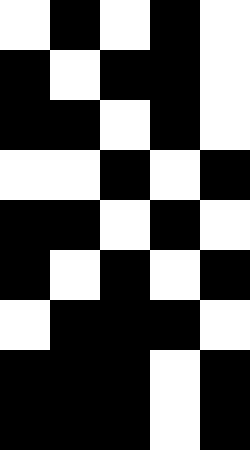[["white", "black", "white", "black", "white"], ["black", "white", "black", "black", "white"], ["black", "black", "white", "black", "white"], ["white", "white", "black", "white", "black"], ["black", "black", "white", "black", "white"], ["black", "white", "black", "white", "black"], ["white", "black", "black", "black", "white"], ["black", "black", "black", "white", "black"], ["black", "black", "black", "white", "black"]]